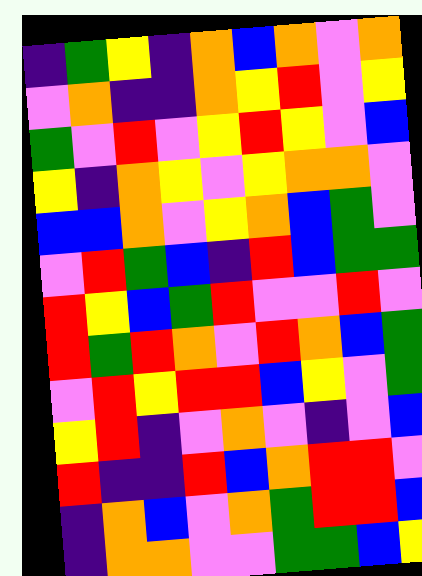[["indigo", "green", "yellow", "indigo", "orange", "blue", "orange", "violet", "orange"], ["violet", "orange", "indigo", "indigo", "orange", "yellow", "red", "violet", "yellow"], ["green", "violet", "red", "violet", "yellow", "red", "yellow", "violet", "blue"], ["yellow", "indigo", "orange", "yellow", "violet", "yellow", "orange", "orange", "violet"], ["blue", "blue", "orange", "violet", "yellow", "orange", "blue", "green", "violet"], ["violet", "red", "green", "blue", "indigo", "red", "blue", "green", "green"], ["red", "yellow", "blue", "green", "red", "violet", "violet", "red", "violet"], ["red", "green", "red", "orange", "violet", "red", "orange", "blue", "green"], ["violet", "red", "yellow", "red", "red", "blue", "yellow", "violet", "green"], ["yellow", "red", "indigo", "violet", "orange", "violet", "indigo", "violet", "blue"], ["red", "indigo", "indigo", "red", "blue", "orange", "red", "red", "violet"], ["indigo", "orange", "blue", "violet", "orange", "green", "red", "red", "blue"], ["indigo", "orange", "orange", "violet", "violet", "green", "green", "blue", "yellow"]]